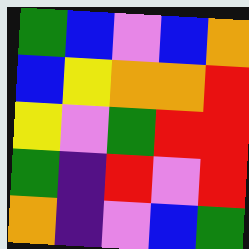[["green", "blue", "violet", "blue", "orange"], ["blue", "yellow", "orange", "orange", "red"], ["yellow", "violet", "green", "red", "red"], ["green", "indigo", "red", "violet", "red"], ["orange", "indigo", "violet", "blue", "green"]]